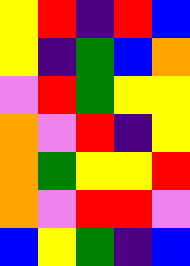[["yellow", "red", "indigo", "red", "blue"], ["yellow", "indigo", "green", "blue", "orange"], ["violet", "red", "green", "yellow", "yellow"], ["orange", "violet", "red", "indigo", "yellow"], ["orange", "green", "yellow", "yellow", "red"], ["orange", "violet", "red", "red", "violet"], ["blue", "yellow", "green", "indigo", "blue"]]